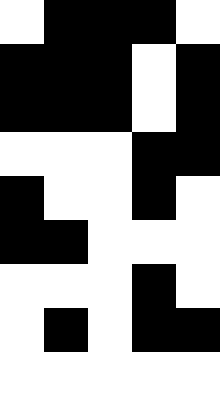[["white", "black", "black", "black", "white"], ["black", "black", "black", "white", "black"], ["black", "black", "black", "white", "black"], ["white", "white", "white", "black", "black"], ["black", "white", "white", "black", "white"], ["black", "black", "white", "white", "white"], ["white", "white", "white", "black", "white"], ["white", "black", "white", "black", "black"], ["white", "white", "white", "white", "white"]]